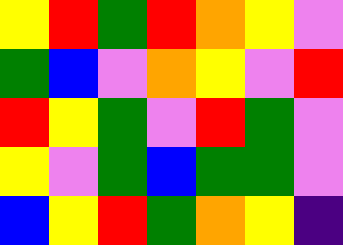[["yellow", "red", "green", "red", "orange", "yellow", "violet"], ["green", "blue", "violet", "orange", "yellow", "violet", "red"], ["red", "yellow", "green", "violet", "red", "green", "violet"], ["yellow", "violet", "green", "blue", "green", "green", "violet"], ["blue", "yellow", "red", "green", "orange", "yellow", "indigo"]]